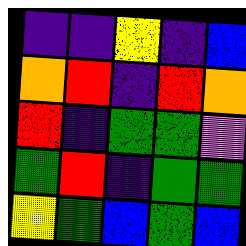[["indigo", "indigo", "yellow", "indigo", "blue"], ["orange", "red", "indigo", "red", "orange"], ["red", "indigo", "green", "green", "violet"], ["green", "red", "indigo", "green", "green"], ["yellow", "green", "blue", "green", "blue"]]